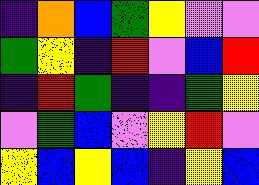[["indigo", "orange", "blue", "green", "yellow", "violet", "violet"], ["green", "yellow", "indigo", "red", "violet", "blue", "red"], ["indigo", "red", "green", "indigo", "indigo", "green", "yellow"], ["violet", "green", "blue", "violet", "yellow", "red", "violet"], ["yellow", "blue", "yellow", "blue", "indigo", "yellow", "blue"]]